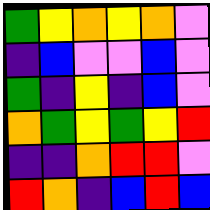[["green", "yellow", "orange", "yellow", "orange", "violet"], ["indigo", "blue", "violet", "violet", "blue", "violet"], ["green", "indigo", "yellow", "indigo", "blue", "violet"], ["orange", "green", "yellow", "green", "yellow", "red"], ["indigo", "indigo", "orange", "red", "red", "violet"], ["red", "orange", "indigo", "blue", "red", "blue"]]